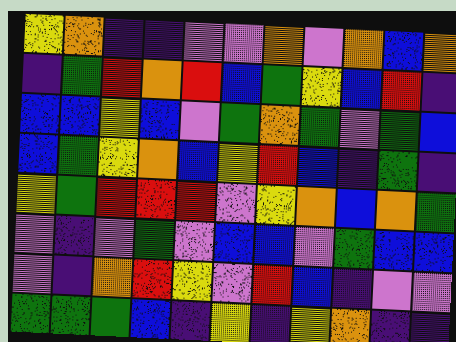[["yellow", "orange", "indigo", "indigo", "violet", "violet", "orange", "violet", "orange", "blue", "orange"], ["indigo", "green", "red", "orange", "red", "blue", "green", "yellow", "blue", "red", "indigo"], ["blue", "blue", "yellow", "blue", "violet", "green", "orange", "green", "violet", "green", "blue"], ["blue", "green", "yellow", "orange", "blue", "yellow", "red", "blue", "indigo", "green", "indigo"], ["yellow", "green", "red", "red", "red", "violet", "yellow", "orange", "blue", "orange", "green"], ["violet", "indigo", "violet", "green", "violet", "blue", "blue", "violet", "green", "blue", "blue"], ["violet", "indigo", "orange", "red", "yellow", "violet", "red", "blue", "indigo", "violet", "violet"], ["green", "green", "green", "blue", "indigo", "yellow", "indigo", "yellow", "orange", "indigo", "indigo"]]